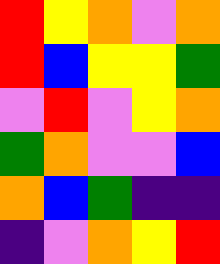[["red", "yellow", "orange", "violet", "orange"], ["red", "blue", "yellow", "yellow", "green"], ["violet", "red", "violet", "yellow", "orange"], ["green", "orange", "violet", "violet", "blue"], ["orange", "blue", "green", "indigo", "indigo"], ["indigo", "violet", "orange", "yellow", "red"]]